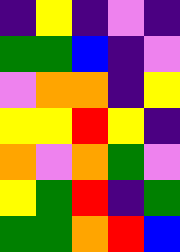[["indigo", "yellow", "indigo", "violet", "indigo"], ["green", "green", "blue", "indigo", "violet"], ["violet", "orange", "orange", "indigo", "yellow"], ["yellow", "yellow", "red", "yellow", "indigo"], ["orange", "violet", "orange", "green", "violet"], ["yellow", "green", "red", "indigo", "green"], ["green", "green", "orange", "red", "blue"]]